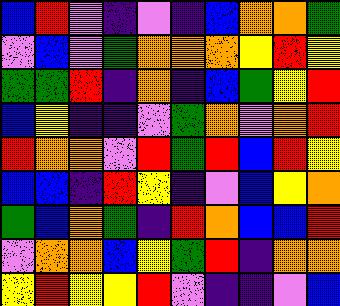[["blue", "red", "violet", "indigo", "violet", "indigo", "blue", "orange", "orange", "green"], ["violet", "blue", "violet", "green", "orange", "orange", "orange", "yellow", "red", "yellow"], ["green", "green", "red", "indigo", "orange", "indigo", "blue", "green", "yellow", "red"], ["blue", "yellow", "indigo", "indigo", "violet", "green", "orange", "violet", "orange", "red"], ["red", "orange", "orange", "violet", "red", "green", "red", "blue", "red", "yellow"], ["blue", "blue", "indigo", "red", "yellow", "indigo", "violet", "blue", "yellow", "orange"], ["green", "blue", "orange", "green", "indigo", "red", "orange", "blue", "blue", "red"], ["violet", "orange", "orange", "blue", "yellow", "green", "red", "indigo", "orange", "orange"], ["yellow", "red", "yellow", "yellow", "red", "violet", "indigo", "indigo", "violet", "blue"]]